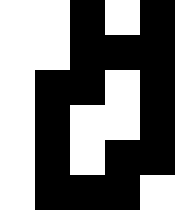[["white", "white", "black", "white", "black"], ["white", "white", "black", "black", "black"], ["white", "black", "black", "white", "black"], ["white", "black", "white", "white", "black"], ["white", "black", "white", "black", "black"], ["white", "black", "black", "black", "white"]]